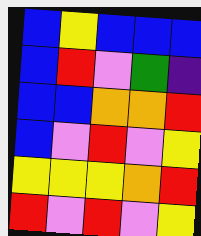[["blue", "yellow", "blue", "blue", "blue"], ["blue", "red", "violet", "green", "indigo"], ["blue", "blue", "orange", "orange", "red"], ["blue", "violet", "red", "violet", "yellow"], ["yellow", "yellow", "yellow", "orange", "red"], ["red", "violet", "red", "violet", "yellow"]]